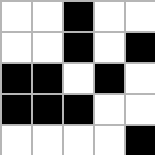[["white", "white", "black", "white", "white"], ["white", "white", "black", "white", "black"], ["black", "black", "white", "black", "white"], ["black", "black", "black", "white", "white"], ["white", "white", "white", "white", "black"]]